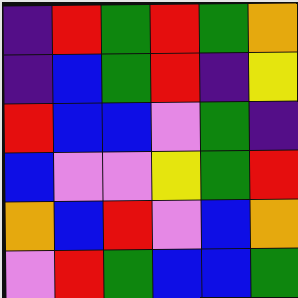[["indigo", "red", "green", "red", "green", "orange"], ["indigo", "blue", "green", "red", "indigo", "yellow"], ["red", "blue", "blue", "violet", "green", "indigo"], ["blue", "violet", "violet", "yellow", "green", "red"], ["orange", "blue", "red", "violet", "blue", "orange"], ["violet", "red", "green", "blue", "blue", "green"]]